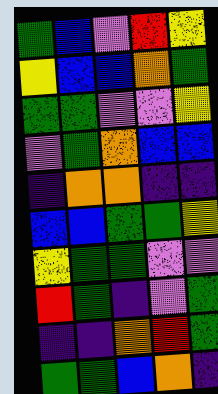[["green", "blue", "violet", "red", "yellow"], ["yellow", "blue", "blue", "orange", "green"], ["green", "green", "violet", "violet", "yellow"], ["violet", "green", "orange", "blue", "blue"], ["indigo", "orange", "orange", "indigo", "indigo"], ["blue", "blue", "green", "green", "yellow"], ["yellow", "green", "green", "violet", "violet"], ["red", "green", "indigo", "violet", "green"], ["indigo", "indigo", "orange", "red", "green"], ["green", "green", "blue", "orange", "indigo"]]